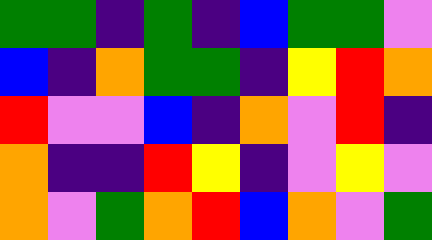[["green", "green", "indigo", "green", "indigo", "blue", "green", "green", "violet"], ["blue", "indigo", "orange", "green", "green", "indigo", "yellow", "red", "orange"], ["red", "violet", "violet", "blue", "indigo", "orange", "violet", "red", "indigo"], ["orange", "indigo", "indigo", "red", "yellow", "indigo", "violet", "yellow", "violet"], ["orange", "violet", "green", "orange", "red", "blue", "orange", "violet", "green"]]